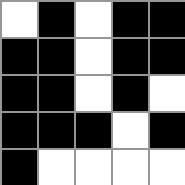[["white", "black", "white", "black", "black"], ["black", "black", "white", "black", "black"], ["black", "black", "white", "black", "white"], ["black", "black", "black", "white", "black"], ["black", "white", "white", "white", "white"]]